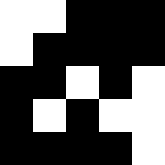[["white", "white", "black", "black", "black"], ["white", "black", "black", "black", "black"], ["black", "black", "white", "black", "white"], ["black", "white", "black", "white", "white"], ["black", "black", "black", "black", "white"]]